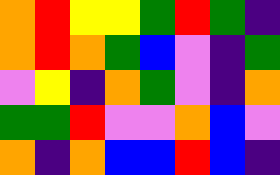[["orange", "red", "yellow", "yellow", "green", "red", "green", "indigo"], ["orange", "red", "orange", "green", "blue", "violet", "indigo", "green"], ["violet", "yellow", "indigo", "orange", "green", "violet", "indigo", "orange"], ["green", "green", "red", "violet", "violet", "orange", "blue", "violet"], ["orange", "indigo", "orange", "blue", "blue", "red", "blue", "indigo"]]